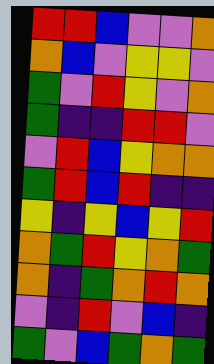[["red", "red", "blue", "violet", "violet", "orange"], ["orange", "blue", "violet", "yellow", "yellow", "violet"], ["green", "violet", "red", "yellow", "violet", "orange"], ["green", "indigo", "indigo", "red", "red", "violet"], ["violet", "red", "blue", "yellow", "orange", "orange"], ["green", "red", "blue", "red", "indigo", "indigo"], ["yellow", "indigo", "yellow", "blue", "yellow", "red"], ["orange", "green", "red", "yellow", "orange", "green"], ["orange", "indigo", "green", "orange", "red", "orange"], ["violet", "indigo", "red", "violet", "blue", "indigo"], ["green", "violet", "blue", "green", "orange", "green"]]